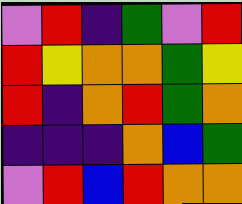[["violet", "red", "indigo", "green", "violet", "red"], ["red", "yellow", "orange", "orange", "green", "yellow"], ["red", "indigo", "orange", "red", "green", "orange"], ["indigo", "indigo", "indigo", "orange", "blue", "green"], ["violet", "red", "blue", "red", "orange", "orange"]]